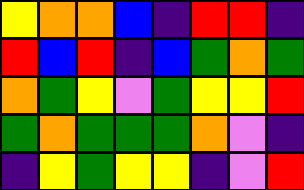[["yellow", "orange", "orange", "blue", "indigo", "red", "red", "indigo"], ["red", "blue", "red", "indigo", "blue", "green", "orange", "green"], ["orange", "green", "yellow", "violet", "green", "yellow", "yellow", "red"], ["green", "orange", "green", "green", "green", "orange", "violet", "indigo"], ["indigo", "yellow", "green", "yellow", "yellow", "indigo", "violet", "red"]]